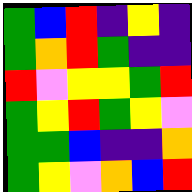[["green", "blue", "red", "indigo", "yellow", "indigo"], ["green", "orange", "red", "green", "indigo", "indigo"], ["red", "violet", "yellow", "yellow", "green", "red"], ["green", "yellow", "red", "green", "yellow", "violet"], ["green", "green", "blue", "indigo", "indigo", "orange"], ["green", "yellow", "violet", "orange", "blue", "red"]]